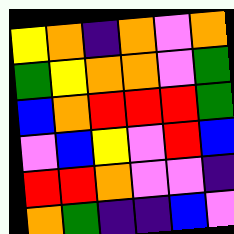[["yellow", "orange", "indigo", "orange", "violet", "orange"], ["green", "yellow", "orange", "orange", "violet", "green"], ["blue", "orange", "red", "red", "red", "green"], ["violet", "blue", "yellow", "violet", "red", "blue"], ["red", "red", "orange", "violet", "violet", "indigo"], ["orange", "green", "indigo", "indigo", "blue", "violet"]]